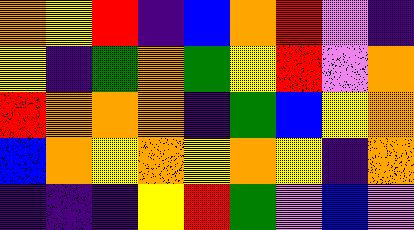[["orange", "yellow", "red", "indigo", "blue", "orange", "red", "violet", "indigo"], ["yellow", "indigo", "green", "orange", "green", "yellow", "red", "violet", "orange"], ["red", "orange", "orange", "orange", "indigo", "green", "blue", "yellow", "orange"], ["blue", "orange", "yellow", "orange", "yellow", "orange", "yellow", "indigo", "orange"], ["indigo", "indigo", "indigo", "yellow", "red", "green", "violet", "blue", "violet"]]